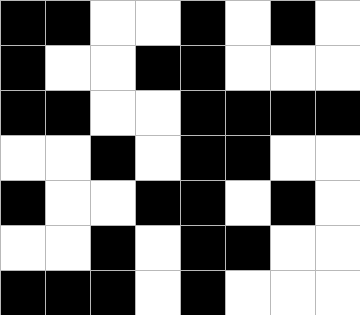[["black", "black", "white", "white", "black", "white", "black", "white"], ["black", "white", "white", "black", "black", "white", "white", "white"], ["black", "black", "white", "white", "black", "black", "black", "black"], ["white", "white", "black", "white", "black", "black", "white", "white"], ["black", "white", "white", "black", "black", "white", "black", "white"], ["white", "white", "black", "white", "black", "black", "white", "white"], ["black", "black", "black", "white", "black", "white", "white", "white"]]